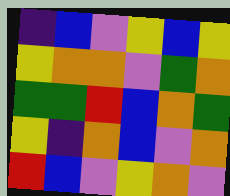[["indigo", "blue", "violet", "yellow", "blue", "yellow"], ["yellow", "orange", "orange", "violet", "green", "orange"], ["green", "green", "red", "blue", "orange", "green"], ["yellow", "indigo", "orange", "blue", "violet", "orange"], ["red", "blue", "violet", "yellow", "orange", "violet"]]